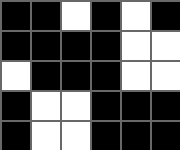[["black", "black", "white", "black", "white", "black"], ["black", "black", "black", "black", "white", "white"], ["white", "black", "black", "black", "white", "white"], ["black", "white", "white", "black", "black", "black"], ["black", "white", "white", "black", "black", "black"]]